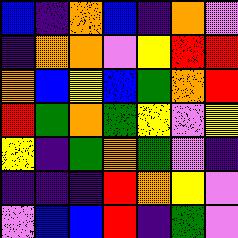[["blue", "indigo", "orange", "blue", "indigo", "orange", "violet"], ["indigo", "orange", "orange", "violet", "yellow", "red", "red"], ["orange", "blue", "yellow", "blue", "green", "orange", "red"], ["red", "green", "orange", "green", "yellow", "violet", "yellow"], ["yellow", "indigo", "green", "orange", "green", "violet", "indigo"], ["indigo", "indigo", "indigo", "red", "orange", "yellow", "violet"], ["violet", "blue", "blue", "red", "indigo", "green", "violet"]]